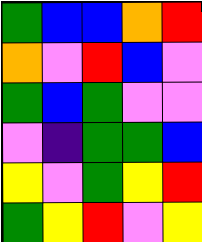[["green", "blue", "blue", "orange", "red"], ["orange", "violet", "red", "blue", "violet"], ["green", "blue", "green", "violet", "violet"], ["violet", "indigo", "green", "green", "blue"], ["yellow", "violet", "green", "yellow", "red"], ["green", "yellow", "red", "violet", "yellow"]]